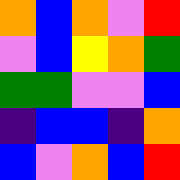[["orange", "blue", "orange", "violet", "red"], ["violet", "blue", "yellow", "orange", "green"], ["green", "green", "violet", "violet", "blue"], ["indigo", "blue", "blue", "indigo", "orange"], ["blue", "violet", "orange", "blue", "red"]]